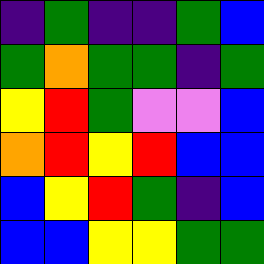[["indigo", "green", "indigo", "indigo", "green", "blue"], ["green", "orange", "green", "green", "indigo", "green"], ["yellow", "red", "green", "violet", "violet", "blue"], ["orange", "red", "yellow", "red", "blue", "blue"], ["blue", "yellow", "red", "green", "indigo", "blue"], ["blue", "blue", "yellow", "yellow", "green", "green"]]